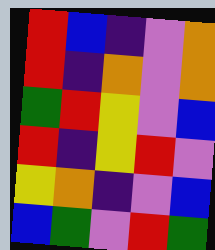[["red", "blue", "indigo", "violet", "orange"], ["red", "indigo", "orange", "violet", "orange"], ["green", "red", "yellow", "violet", "blue"], ["red", "indigo", "yellow", "red", "violet"], ["yellow", "orange", "indigo", "violet", "blue"], ["blue", "green", "violet", "red", "green"]]